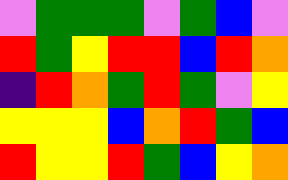[["violet", "green", "green", "green", "violet", "green", "blue", "violet"], ["red", "green", "yellow", "red", "red", "blue", "red", "orange"], ["indigo", "red", "orange", "green", "red", "green", "violet", "yellow"], ["yellow", "yellow", "yellow", "blue", "orange", "red", "green", "blue"], ["red", "yellow", "yellow", "red", "green", "blue", "yellow", "orange"]]